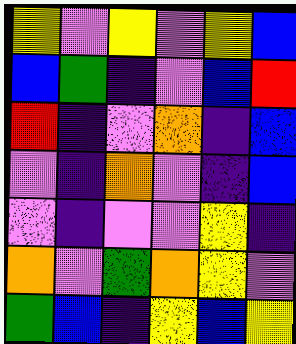[["yellow", "violet", "yellow", "violet", "yellow", "blue"], ["blue", "green", "indigo", "violet", "blue", "red"], ["red", "indigo", "violet", "orange", "indigo", "blue"], ["violet", "indigo", "orange", "violet", "indigo", "blue"], ["violet", "indigo", "violet", "violet", "yellow", "indigo"], ["orange", "violet", "green", "orange", "yellow", "violet"], ["green", "blue", "indigo", "yellow", "blue", "yellow"]]